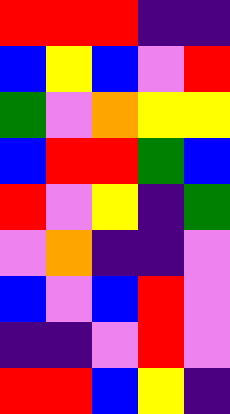[["red", "red", "red", "indigo", "indigo"], ["blue", "yellow", "blue", "violet", "red"], ["green", "violet", "orange", "yellow", "yellow"], ["blue", "red", "red", "green", "blue"], ["red", "violet", "yellow", "indigo", "green"], ["violet", "orange", "indigo", "indigo", "violet"], ["blue", "violet", "blue", "red", "violet"], ["indigo", "indigo", "violet", "red", "violet"], ["red", "red", "blue", "yellow", "indigo"]]